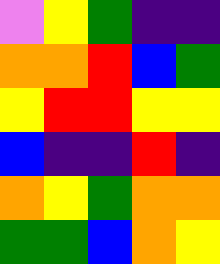[["violet", "yellow", "green", "indigo", "indigo"], ["orange", "orange", "red", "blue", "green"], ["yellow", "red", "red", "yellow", "yellow"], ["blue", "indigo", "indigo", "red", "indigo"], ["orange", "yellow", "green", "orange", "orange"], ["green", "green", "blue", "orange", "yellow"]]